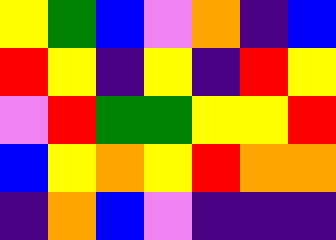[["yellow", "green", "blue", "violet", "orange", "indigo", "blue"], ["red", "yellow", "indigo", "yellow", "indigo", "red", "yellow"], ["violet", "red", "green", "green", "yellow", "yellow", "red"], ["blue", "yellow", "orange", "yellow", "red", "orange", "orange"], ["indigo", "orange", "blue", "violet", "indigo", "indigo", "indigo"]]